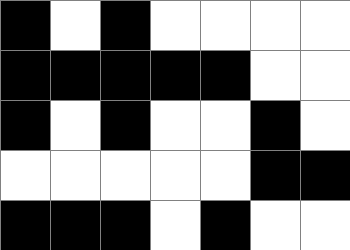[["black", "white", "black", "white", "white", "white", "white"], ["black", "black", "black", "black", "black", "white", "white"], ["black", "white", "black", "white", "white", "black", "white"], ["white", "white", "white", "white", "white", "black", "black"], ["black", "black", "black", "white", "black", "white", "white"]]